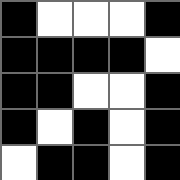[["black", "white", "white", "white", "black"], ["black", "black", "black", "black", "white"], ["black", "black", "white", "white", "black"], ["black", "white", "black", "white", "black"], ["white", "black", "black", "white", "black"]]